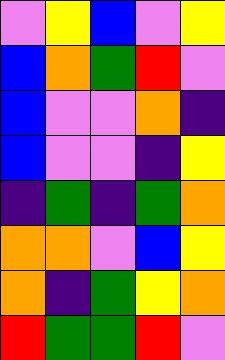[["violet", "yellow", "blue", "violet", "yellow"], ["blue", "orange", "green", "red", "violet"], ["blue", "violet", "violet", "orange", "indigo"], ["blue", "violet", "violet", "indigo", "yellow"], ["indigo", "green", "indigo", "green", "orange"], ["orange", "orange", "violet", "blue", "yellow"], ["orange", "indigo", "green", "yellow", "orange"], ["red", "green", "green", "red", "violet"]]